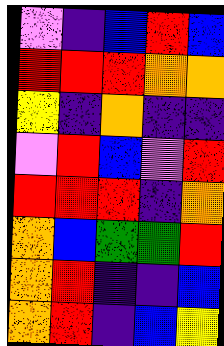[["violet", "indigo", "blue", "red", "blue"], ["red", "red", "red", "orange", "orange"], ["yellow", "indigo", "orange", "indigo", "indigo"], ["violet", "red", "blue", "violet", "red"], ["red", "red", "red", "indigo", "orange"], ["orange", "blue", "green", "green", "red"], ["orange", "red", "indigo", "indigo", "blue"], ["orange", "red", "indigo", "blue", "yellow"]]